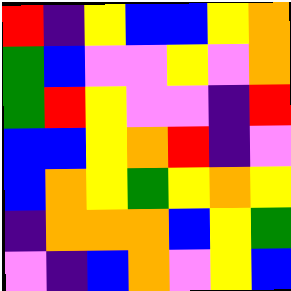[["red", "indigo", "yellow", "blue", "blue", "yellow", "orange"], ["green", "blue", "violet", "violet", "yellow", "violet", "orange"], ["green", "red", "yellow", "violet", "violet", "indigo", "red"], ["blue", "blue", "yellow", "orange", "red", "indigo", "violet"], ["blue", "orange", "yellow", "green", "yellow", "orange", "yellow"], ["indigo", "orange", "orange", "orange", "blue", "yellow", "green"], ["violet", "indigo", "blue", "orange", "violet", "yellow", "blue"]]